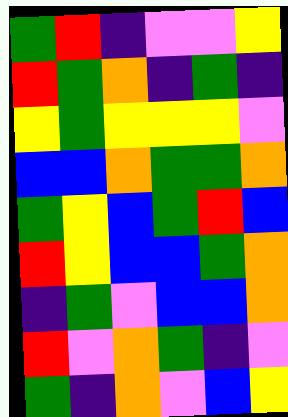[["green", "red", "indigo", "violet", "violet", "yellow"], ["red", "green", "orange", "indigo", "green", "indigo"], ["yellow", "green", "yellow", "yellow", "yellow", "violet"], ["blue", "blue", "orange", "green", "green", "orange"], ["green", "yellow", "blue", "green", "red", "blue"], ["red", "yellow", "blue", "blue", "green", "orange"], ["indigo", "green", "violet", "blue", "blue", "orange"], ["red", "violet", "orange", "green", "indigo", "violet"], ["green", "indigo", "orange", "violet", "blue", "yellow"]]